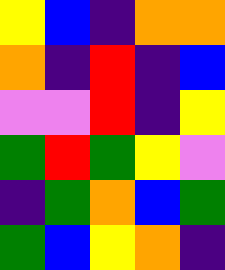[["yellow", "blue", "indigo", "orange", "orange"], ["orange", "indigo", "red", "indigo", "blue"], ["violet", "violet", "red", "indigo", "yellow"], ["green", "red", "green", "yellow", "violet"], ["indigo", "green", "orange", "blue", "green"], ["green", "blue", "yellow", "orange", "indigo"]]